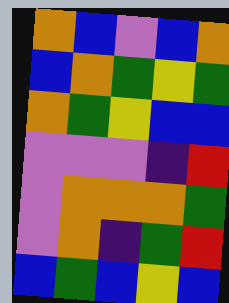[["orange", "blue", "violet", "blue", "orange"], ["blue", "orange", "green", "yellow", "green"], ["orange", "green", "yellow", "blue", "blue"], ["violet", "violet", "violet", "indigo", "red"], ["violet", "orange", "orange", "orange", "green"], ["violet", "orange", "indigo", "green", "red"], ["blue", "green", "blue", "yellow", "blue"]]